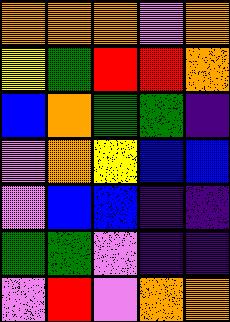[["orange", "orange", "orange", "violet", "orange"], ["yellow", "green", "red", "red", "orange"], ["blue", "orange", "green", "green", "indigo"], ["violet", "orange", "yellow", "blue", "blue"], ["violet", "blue", "blue", "indigo", "indigo"], ["green", "green", "violet", "indigo", "indigo"], ["violet", "red", "violet", "orange", "orange"]]